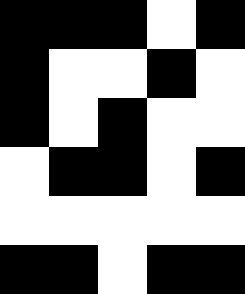[["black", "black", "black", "white", "black"], ["black", "white", "white", "black", "white"], ["black", "white", "black", "white", "white"], ["white", "black", "black", "white", "black"], ["white", "white", "white", "white", "white"], ["black", "black", "white", "black", "black"]]